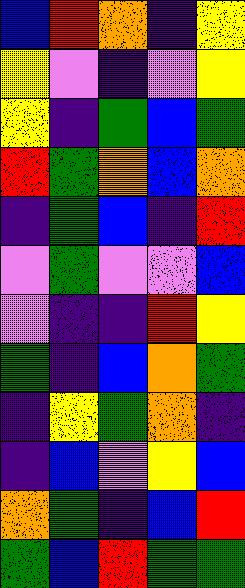[["blue", "red", "orange", "indigo", "yellow"], ["yellow", "violet", "indigo", "violet", "yellow"], ["yellow", "indigo", "green", "blue", "green"], ["red", "green", "orange", "blue", "orange"], ["indigo", "green", "blue", "indigo", "red"], ["violet", "green", "violet", "violet", "blue"], ["violet", "indigo", "indigo", "red", "yellow"], ["green", "indigo", "blue", "orange", "green"], ["indigo", "yellow", "green", "orange", "indigo"], ["indigo", "blue", "violet", "yellow", "blue"], ["orange", "green", "indigo", "blue", "red"], ["green", "blue", "red", "green", "green"]]